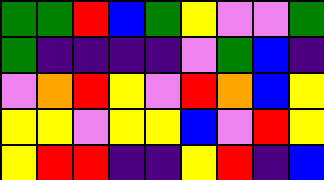[["green", "green", "red", "blue", "green", "yellow", "violet", "violet", "green"], ["green", "indigo", "indigo", "indigo", "indigo", "violet", "green", "blue", "indigo"], ["violet", "orange", "red", "yellow", "violet", "red", "orange", "blue", "yellow"], ["yellow", "yellow", "violet", "yellow", "yellow", "blue", "violet", "red", "yellow"], ["yellow", "red", "red", "indigo", "indigo", "yellow", "red", "indigo", "blue"]]